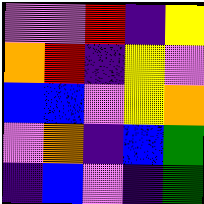[["violet", "violet", "red", "indigo", "yellow"], ["orange", "red", "indigo", "yellow", "violet"], ["blue", "blue", "violet", "yellow", "orange"], ["violet", "orange", "indigo", "blue", "green"], ["indigo", "blue", "violet", "indigo", "green"]]